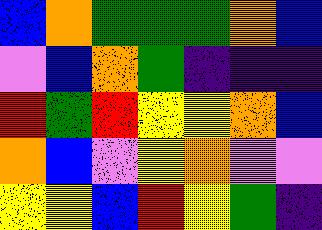[["blue", "orange", "green", "green", "green", "orange", "blue"], ["violet", "blue", "orange", "green", "indigo", "indigo", "indigo"], ["red", "green", "red", "yellow", "yellow", "orange", "blue"], ["orange", "blue", "violet", "yellow", "orange", "violet", "violet"], ["yellow", "yellow", "blue", "red", "yellow", "green", "indigo"]]